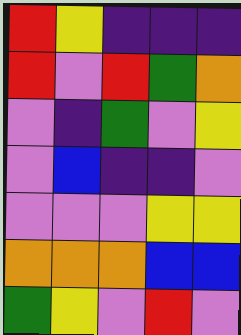[["red", "yellow", "indigo", "indigo", "indigo"], ["red", "violet", "red", "green", "orange"], ["violet", "indigo", "green", "violet", "yellow"], ["violet", "blue", "indigo", "indigo", "violet"], ["violet", "violet", "violet", "yellow", "yellow"], ["orange", "orange", "orange", "blue", "blue"], ["green", "yellow", "violet", "red", "violet"]]